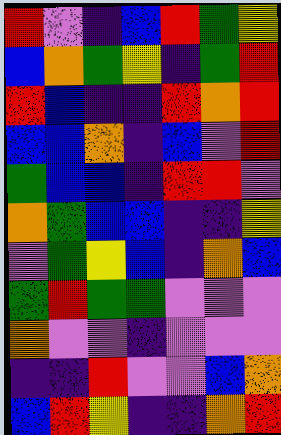[["red", "violet", "indigo", "blue", "red", "green", "yellow"], ["blue", "orange", "green", "yellow", "indigo", "green", "red"], ["red", "blue", "indigo", "indigo", "red", "orange", "red"], ["blue", "blue", "orange", "indigo", "blue", "violet", "red"], ["green", "blue", "blue", "indigo", "red", "red", "violet"], ["orange", "green", "blue", "blue", "indigo", "indigo", "yellow"], ["violet", "green", "yellow", "blue", "indigo", "orange", "blue"], ["green", "red", "green", "green", "violet", "violet", "violet"], ["orange", "violet", "violet", "indigo", "violet", "violet", "violet"], ["indigo", "indigo", "red", "violet", "violet", "blue", "orange"], ["blue", "red", "yellow", "indigo", "indigo", "orange", "red"]]